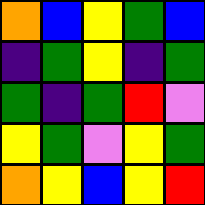[["orange", "blue", "yellow", "green", "blue"], ["indigo", "green", "yellow", "indigo", "green"], ["green", "indigo", "green", "red", "violet"], ["yellow", "green", "violet", "yellow", "green"], ["orange", "yellow", "blue", "yellow", "red"]]